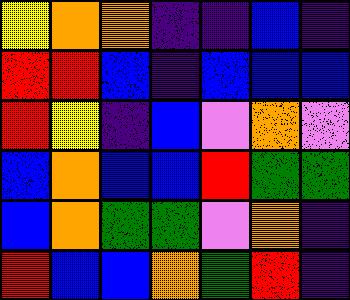[["yellow", "orange", "orange", "indigo", "indigo", "blue", "indigo"], ["red", "red", "blue", "indigo", "blue", "blue", "blue"], ["red", "yellow", "indigo", "blue", "violet", "orange", "violet"], ["blue", "orange", "blue", "blue", "red", "green", "green"], ["blue", "orange", "green", "green", "violet", "orange", "indigo"], ["red", "blue", "blue", "orange", "green", "red", "indigo"]]